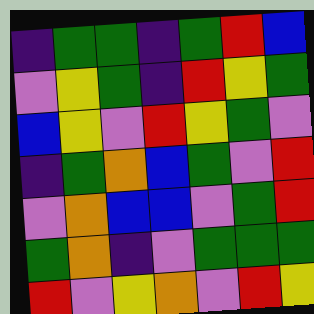[["indigo", "green", "green", "indigo", "green", "red", "blue"], ["violet", "yellow", "green", "indigo", "red", "yellow", "green"], ["blue", "yellow", "violet", "red", "yellow", "green", "violet"], ["indigo", "green", "orange", "blue", "green", "violet", "red"], ["violet", "orange", "blue", "blue", "violet", "green", "red"], ["green", "orange", "indigo", "violet", "green", "green", "green"], ["red", "violet", "yellow", "orange", "violet", "red", "yellow"]]